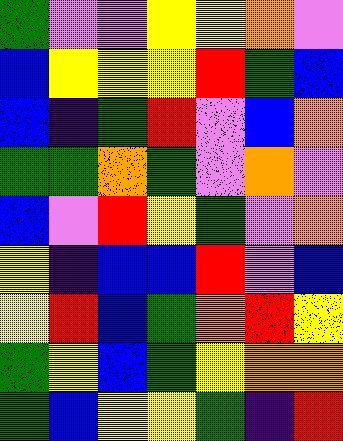[["green", "violet", "violet", "yellow", "yellow", "orange", "violet"], ["blue", "yellow", "yellow", "yellow", "red", "green", "blue"], ["blue", "indigo", "green", "red", "violet", "blue", "orange"], ["green", "green", "orange", "green", "violet", "orange", "violet"], ["blue", "violet", "red", "yellow", "green", "violet", "orange"], ["yellow", "indigo", "blue", "blue", "red", "violet", "blue"], ["yellow", "red", "blue", "green", "orange", "red", "yellow"], ["green", "yellow", "blue", "green", "yellow", "orange", "orange"], ["green", "blue", "yellow", "yellow", "green", "indigo", "red"]]